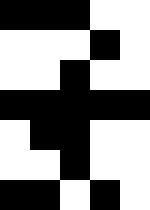[["black", "black", "black", "white", "white"], ["white", "white", "white", "black", "white"], ["white", "white", "black", "white", "white"], ["black", "black", "black", "black", "black"], ["white", "black", "black", "white", "white"], ["white", "white", "black", "white", "white"], ["black", "black", "white", "black", "white"]]